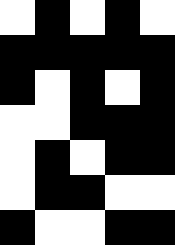[["white", "black", "white", "black", "white"], ["black", "black", "black", "black", "black"], ["black", "white", "black", "white", "black"], ["white", "white", "black", "black", "black"], ["white", "black", "white", "black", "black"], ["white", "black", "black", "white", "white"], ["black", "white", "white", "black", "black"]]